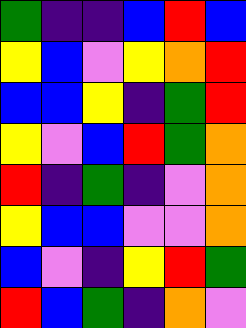[["green", "indigo", "indigo", "blue", "red", "blue"], ["yellow", "blue", "violet", "yellow", "orange", "red"], ["blue", "blue", "yellow", "indigo", "green", "red"], ["yellow", "violet", "blue", "red", "green", "orange"], ["red", "indigo", "green", "indigo", "violet", "orange"], ["yellow", "blue", "blue", "violet", "violet", "orange"], ["blue", "violet", "indigo", "yellow", "red", "green"], ["red", "blue", "green", "indigo", "orange", "violet"]]